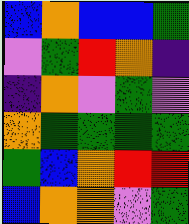[["blue", "orange", "blue", "blue", "green"], ["violet", "green", "red", "orange", "indigo"], ["indigo", "orange", "violet", "green", "violet"], ["orange", "green", "green", "green", "green"], ["green", "blue", "orange", "red", "red"], ["blue", "orange", "orange", "violet", "green"]]